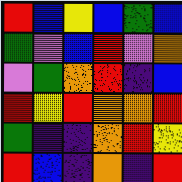[["red", "blue", "yellow", "blue", "green", "blue"], ["green", "violet", "blue", "red", "violet", "orange"], ["violet", "green", "orange", "red", "indigo", "blue"], ["red", "yellow", "red", "orange", "orange", "red"], ["green", "indigo", "indigo", "orange", "red", "yellow"], ["red", "blue", "indigo", "orange", "indigo", "red"]]